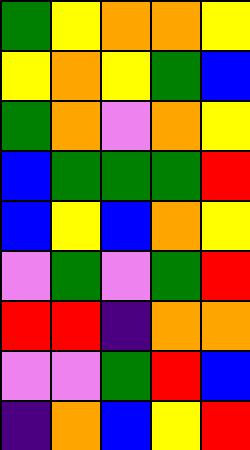[["green", "yellow", "orange", "orange", "yellow"], ["yellow", "orange", "yellow", "green", "blue"], ["green", "orange", "violet", "orange", "yellow"], ["blue", "green", "green", "green", "red"], ["blue", "yellow", "blue", "orange", "yellow"], ["violet", "green", "violet", "green", "red"], ["red", "red", "indigo", "orange", "orange"], ["violet", "violet", "green", "red", "blue"], ["indigo", "orange", "blue", "yellow", "red"]]